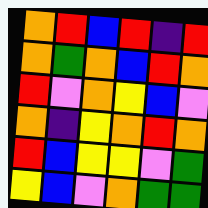[["orange", "red", "blue", "red", "indigo", "red"], ["orange", "green", "orange", "blue", "red", "orange"], ["red", "violet", "orange", "yellow", "blue", "violet"], ["orange", "indigo", "yellow", "orange", "red", "orange"], ["red", "blue", "yellow", "yellow", "violet", "green"], ["yellow", "blue", "violet", "orange", "green", "green"]]